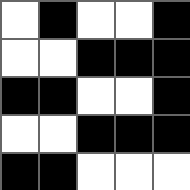[["white", "black", "white", "white", "black"], ["white", "white", "black", "black", "black"], ["black", "black", "white", "white", "black"], ["white", "white", "black", "black", "black"], ["black", "black", "white", "white", "white"]]